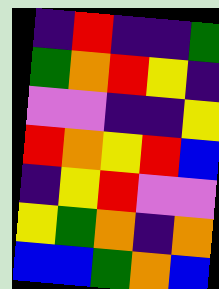[["indigo", "red", "indigo", "indigo", "green"], ["green", "orange", "red", "yellow", "indigo"], ["violet", "violet", "indigo", "indigo", "yellow"], ["red", "orange", "yellow", "red", "blue"], ["indigo", "yellow", "red", "violet", "violet"], ["yellow", "green", "orange", "indigo", "orange"], ["blue", "blue", "green", "orange", "blue"]]